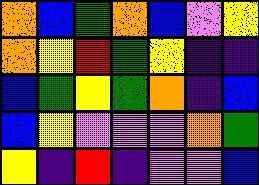[["orange", "blue", "green", "orange", "blue", "violet", "yellow"], ["orange", "yellow", "red", "green", "yellow", "indigo", "indigo"], ["blue", "green", "yellow", "green", "orange", "indigo", "blue"], ["blue", "yellow", "violet", "violet", "violet", "orange", "green"], ["yellow", "indigo", "red", "indigo", "violet", "violet", "blue"]]